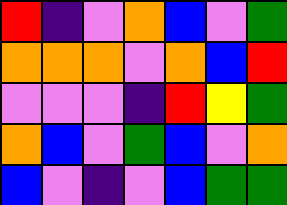[["red", "indigo", "violet", "orange", "blue", "violet", "green"], ["orange", "orange", "orange", "violet", "orange", "blue", "red"], ["violet", "violet", "violet", "indigo", "red", "yellow", "green"], ["orange", "blue", "violet", "green", "blue", "violet", "orange"], ["blue", "violet", "indigo", "violet", "blue", "green", "green"]]